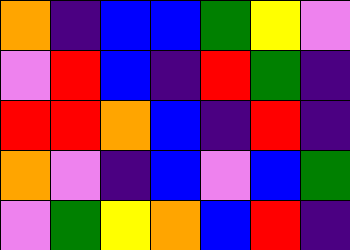[["orange", "indigo", "blue", "blue", "green", "yellow", "violet"], ["violet", "red", "blue", "indigo", "red", "green", "indigo"], ["red", "red", "orange", "blue", "indigo", "red", "indigo"], ["orange", "violet", "indigo", "blue", "violet", "blue", "green"], ["violet", "green", "yellow", "orange", "blue", "red", "indigo"]]